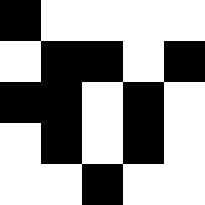[["black", "white", "white", "white", "white"], ["white", "black", "black", "white", "black"], ["black", "black", "white", "black", "white"], ["white", "black", "white", "black", "white"], ["white", "white", "black", "white", "white"]]